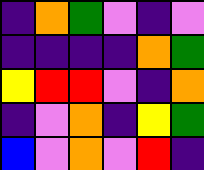[["indigo", "orange", "green", "violet", "indigo", "violet"], ["indigo", "indigo", "indigo", "indigo", "orange", "green"], ["yellow", "red", "red", "violet", "indigo", "orange"], ["indigo", "violet", "orange", "indigo", "yellow", "green"], ["blue", "violet", "orange", "violet", "red", "indigo"]]